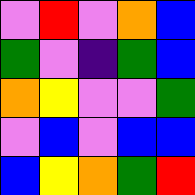[["violet", "red", "violet", "orange", "blue"], ["green", "violet", "indigo", "green", "blue"], ["orange", "yellow", "violet", "violet", "green"], ["violet", "blue", "violet", "blue", "blue"], ["blue", "yellow", "orange", "green", "red"]]